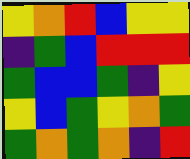[["yellow", "orange", "red", "blue", "yellow", "yellow"], ["indigo", "green", "blue", "red", "red", "red"], ["green", "blue", "blue", "green", "indigo", "yellow"], ["yellow", "blue", "green", "yellow", "orange", "green"], ["green", "orange", "green", "orange", "indigo", "red"]]